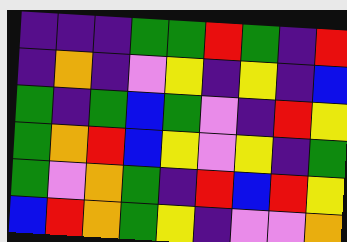[["indigo", "indigo", "indigo", "green", "green", "red", "green", "indigo", "red"], ["indigo", "orange", "indigo", "violet", "yellow", "indigo", "yellow", "indigo", "blue"], ["green", "indigo", "green", "blue", "green", "violet", "indigo", "red", "yellow"], ["green", "orange", "red", "blue", "yellow", "violet", "yellow", "indigo", "green"], ["green", "violet", "orange", "green", "indigo", "red", "blue", "red", "yellow"], ["blue", "red", "orange", "green", "yellow", "indigo", "violet", "violet", "orange"]]